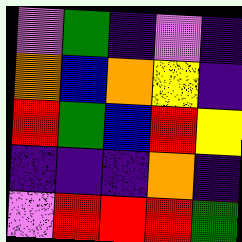[["violet", "green", "indigo", "violet", "indigo"], ["orange", "blue", "orange", "yellow", "indigo"], ["red", "green", "blue", "red", "yellow"], ["indigo", "indigo", "indigo", "orange", "indigo"], ["violet", "red", "red", "red", "green"]]